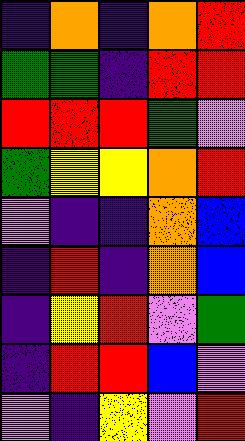[["indigo", "orange", "indigo", "orange", "red"], ["green", "green", "indigo", "red", "red"], ["red", "red", "red", "green", "violet"], ["green", "yellow", "yellow", "orange", "red"], ["violet", "indigo", "indigo", "orange", "blue"], ["indigo", "red", "indigo", "orange", "blue"], ["indigo", "yellow", "red", "violet", "green"], ["indigo", "red", "red", "blue", "violet"], ["violet", "indigo", "yellow", "violet", "red"]]